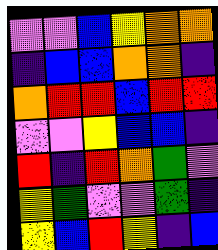[["violet", "violet", "blue", "yellow", "orange", "orange"], ["indigo", "blue", "blue", "orange", "orange", "indigo"], ["orange", "red", "red", "blue", "red", "red"], ["violet", "violet", "yellow", "blue", "blue", "indigo"], ["red", "indigo", "red", "orange", "green", "violet"], ["yellow", "green", "violet", "violet", "green", "indigo"], ["yellow", "blue", "red", "yellow", "indigo", "blue"]]